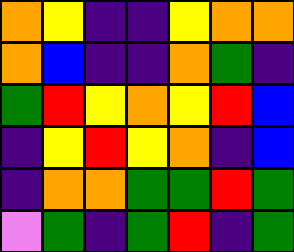[["orange", "yellow", "indigo", "indigo", "yellow", "orange", "orange"], ["orange", "blue", "indigo", "indigo", "orange", "green", "indigo"], ["green", "red", "yellow", "orange", "yellow", "red", "blue"], ["indigo", "yellow", "red", "yellow", "orange", "indigo", "blue"], ["indigo", "orange", "orange", "green", "green", "red", "green"], ["violet", "green", "indigo", "green", "red", "indigo", "green"]]